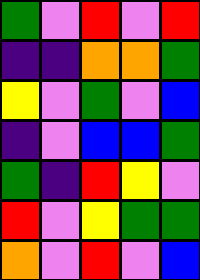[["green", "violet", "red", "violet", "red"], ["indigo", "indigo", "orange", "orange", "green"], ["yellow", "violet", "green", "violet", "blue"], ["indigo", "violet", "blue", "blue", "green"], ["green", "indigo", "red", "yellow", "violet"], ["red", "violet", "yellow", "green", "green"], ["orange", "violet", "red", "violet", "blue"]]